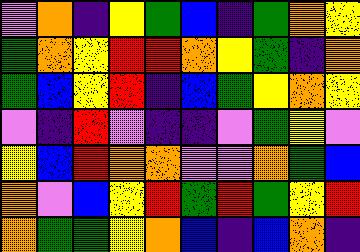[["violet", "orange", "indigo", "yellow", "green", "blue", "indigo", "green", "orange", "yellow"], ["green", "orange", "yellow", "red", "red", "orange", "yellow", "green", "indigo", "orange"], ["green", "blue", "yellow", "red", "indigo", "blue", "green", "yellow", "orange", "yellow"], ["violet", "indigo", "red", "violet", "indigo", "indigo", "violet", "green", "yellow", "violet"], ["yellow", "blue", "red", "orange", "orange", "violet", "violet", "orange", "green", "blue"], ["orange", "violet", "blue", "yellow", "red", "green", "red", "green", "yellow", "red"], ["orange", "green", "green", "yellow", "orange", "blue", "indigo", "blue", "orange", "indigo"]]